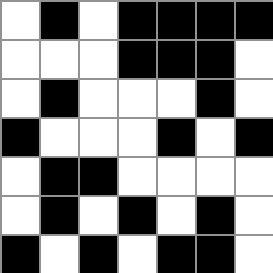[["white", "black", "white", "black", "black", "black", "black"], ["white", "white", "white", "black", "black", "black", "white"], ["white", "black", "white", "white", "white", "black", "white"], ["black", "white", "white", "white", "black", "white", "black"], ["white", "black", "black", "white", "white", "white", "white"], ["white", "black", "white", "black", "white", "black", "white"], ["black", "white", "black", "white", "black", "black", "white"]]